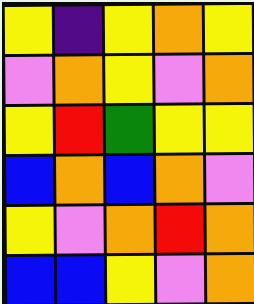[["yellow", "indigo", "yellow", "orange", "yellow"], ["violet", "orange", "yellow", "violet", "orange"], ["yellow", "red", "green", "yellow", "yellow"], ["blue", "orange", "blue", "orange", "violet"], ["yellow", "violet", "orange", "red", "orange"], ["blue", "blue", "yellow", "violet", "orange"]]